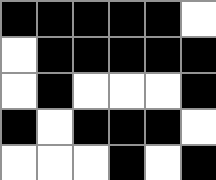[["black", "black", "black", "black", "black", "white"], ["white", "black", "black", "black", "black", "black"], ["white", "black", "white", "white", "white", "black"], ["black", "white", "black", "black", "black", "white"], ["white", "white", "white", "black", "white", "black"]]